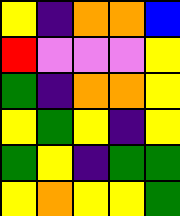[["yellow", "indigo", "orange", "orange", "blue"], ["red", "violet", "violet", "violet", "yellow"], ["green", "indigo", "orange", "orange", "yellow"], ["yellow", "green", "yellow", "indigo", "yellow"], ["green", "yellow", "indigo", "green", "green"], ["yellow", "orange", "yellow", "yellow", "green"]]